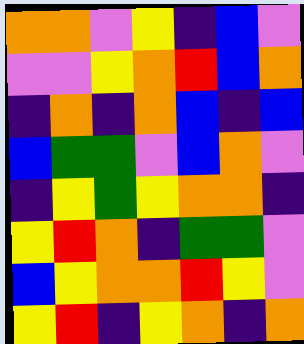[["orange", "orange", "violet", "yellow", "indigo", "blue", "violet"], ["violet", "violet", "yellow", "orange", "red", "blue", "orange"], ["indigo", "orange", "indigo", "orange", "blue", "indigo", "blue"], ["blue", "green", "green", "violet", "blue", "orange", "violet"], ["indigo", "yellow", "green", "yellow", "orange", "orange", "indigo"], ["yellow", "red", "orange", "indigo", "green", "green", "violet"], ["blue", "yellow", "orange", "orange", "red", "yellow", "violet"], ["yellow", "red", "indigo", "yellow", "orange", "indigo", "orange"]]